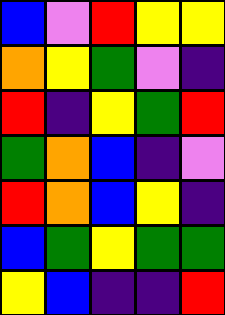[["blue", "violet", "red", "yellow", "yellow"], ["orange", "yellow", "green", "violet", "indigo"], ["red", "indigo", "yellow", "green", "red"], ["green", "orange", "blue", "indigo", "violet"], ["red", "orange", "blue", "yellow", "indigo"], ["blue", "green", "yellow", "green", "green"], ["yellow", "blue", "indigo", "indigo", "red"]]